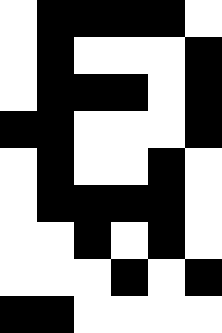[["white", "black", "black", "black", "black", "white"], ["white", "black", "white", "white", "white", "black"], ["white", "black", "black", "black", "white", "black"], ["black", "black", "white", "white", "white", "black"], ["white", "black", "white", "white", "black", "white"], ["white", "black", "black", "black", "black", "white"], ["white", "white", "black", "white", "black", "white"], ["white", "white", "white", "black", "white", "black"], ["black", "black", "white", "white", "white", "white"]]